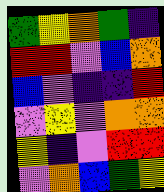[["green", "yellow", "orange", "green", "indigo"], ["red", "red", "violet", "blue", "orange"], ["blue", "violet", "indigo", "indigo", "red"], ["violet", "yellow", "violet", "orange", "orange"], ["yellow", "indigo", "violet", "red", "red"], ["violet", "orange", "blue", "green", "yellow"]]